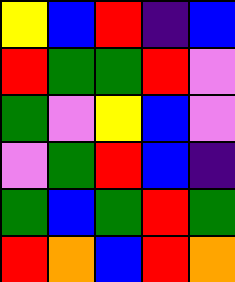[["yellow", "blue", "red", "indigo", "blue"], ["red", "green", "green", "red", "violet"], ["green", "violet", "yellow", "blue", "violet"], ["violet", "green", "red", "blue", "indigo"], ["green", "blue", "green", "red", "green"], ["red", "orange", "blue", "red", "orange"]]